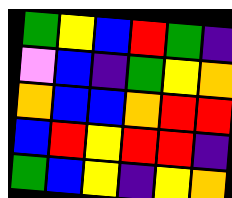[["green", "yellow", "blue", "red", "green", "indigo"], ["violet", "blue", "indigo", "green", "yellow", "orange"], ["orange", "blue", "blue", "orange", "red", "red"], ["blue", "red", "yellow", "red", "red", "indigo"], ["green", "blue", "yellow", "indigo", "yellow", "orange"]]